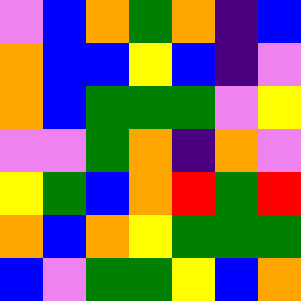[["violet", "blue", "orange", "green", "orange", "indigo", "blue"], ["orange", "blue", "blue", "yellow", "blue", "indigo", "violet"], ["orange", "blue", "green", "green", "green", "violet", "yellow"], ["violet", "violet", "green", "orange", "indigo", "orange", "violet"], ["yellow", "green", "blue", "orange", "red", "green", "red"], ["orange", "blue", "orange", "yellow", "green", "green", "green"], ["blue", "violet", "green", "green", "yellow", "blue", "orange"]]